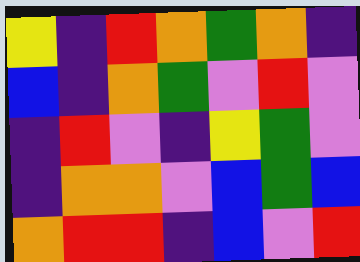[["yellow", "indigo", "red", "orange", "green", "orange", "indigo"], ["blue", "indigo", "orange", "green", "violet", "red", "violet"], ["indigo", "red", "violet", "indigo", "yellow", "green", "violet"], ["indigo", "orange", "orange", "violet", "blue", "green", "blue"], ["orange", "red", "red", "indigo", "blue", "violet", "red"]]